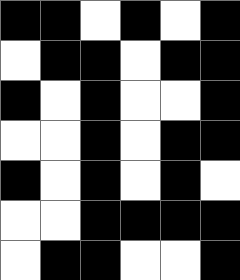[["black", "black", "white", "black", "white", "black"], ["white", "black", "black", "white", "black", "black"], ["black", "white", "black", "white", "white", "black"], ["white", "white", "black", "white", "black", "black"], ["black", "white", "black", "white", "black", "white"], ["white", "white", "black", "black", "black", "black"], ["white", "black", "black", "white", "white", "black"]]